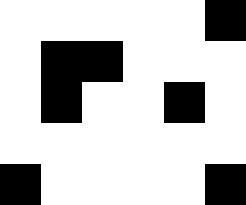[["white", "white", "white", "white", "white", "black"], ["white", "black", "black", "white", "white", "white"], ["white", "black", "white", "white", "black", "white"], ["white", "white", "white", "white", "white", "white"], ["black", "white", "white", "white", "white", "black"]]